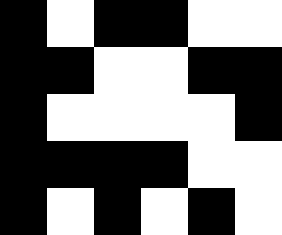[["black", "white", "black", "black", "white", "white"], ["black", "black", "white", "white", "black", "black"], ["black", "white", "white", "white", "white", "black"], ["black", "black", "black", "black", "white", "white"], ["black", "white", "black", "white", "black", "white"]]